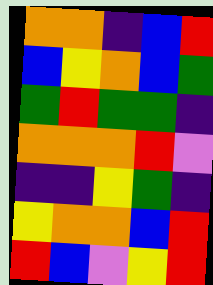[["orange", "orange", "indigo", "blue", "red"], ["blue", "yellow", "orange", "blue", "green"], ["green", "red", "green", "green", "indigo"], ["orange", "orange", "orange", "red", "violet"], ["indigo", "indigo", "yellow", "green", "indigo"], ["yellow", "orange", "orange", "blue", "red"], ["red", "blue", "violet", "yellow", "red"]]